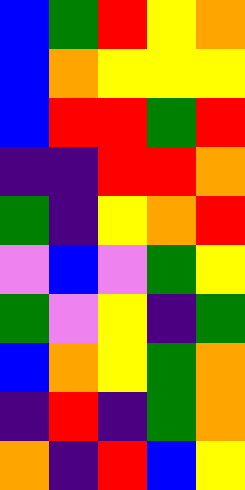[["blue", "green", "red", "yellow", "orange"], ["blue", "orange", "yellow", "yellow", "yellow"], ["blue", "red", "red", "green", "red"], ["indigo", "indigo", "red", "red", "orange"], ["green", "indigo", "yellow", "orange", "red"], ["violet", "blue", "violet", "green", "yellow"], ["green", "violet", "yellow", "indigo", "green"], ["blue", "orange", "yellow", "green", "orange"], ["indigo", "red", "indigo", "green", "orange"], ["orange", "indigo", "red", "blue", "yellow"]]